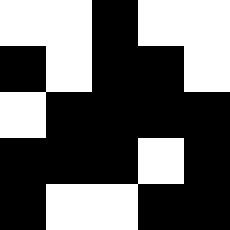[["white", "white", "black", "white", "white"], ["black", "white", "black", "black", "white"], ["white", "black", "black", "black", "black"], ["black", "black", "black", "white", "black"], ["black", "white", "white", "black", "black"]]